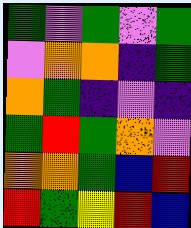[["green", "violet", "green", "violet", "green"], ["violet", "orange", "orange", "indigo", "green"], ["orange", "green", "indigo", "violet", "indigo"], ["green", "red", "green", "orange", "violet"], ["orange", "orange", "green", "blue", "red"], ["red", "green", "yellow", "red", "blue"]]